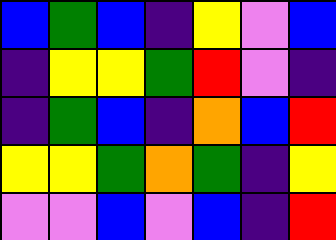[["blue", "green", "blue", "indigo", "yellow", "violet", "blue"], ["indigo", "yellow", "yellow", "green", "red", "violet", "indigo"], ["indigo", "green", "blue", "indigo", "orange", "blue", "red"], ["yellow", "yellow", "green", "orange", "green", "indigo", "yellow"], ["violet", "violet", "blue", "violet", "blue", "indigo", "red"]]